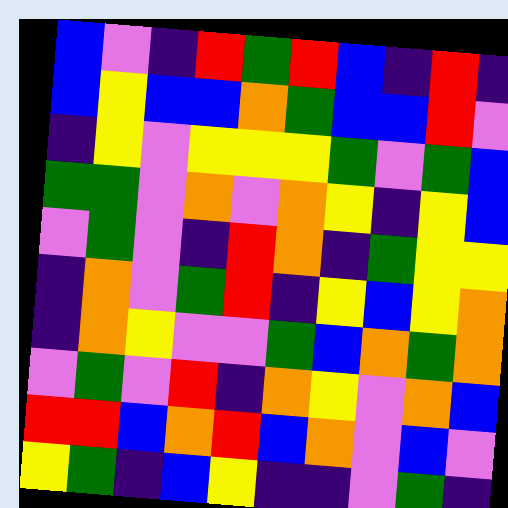[["blue", "violet", "indigo", "red", "green", "red", "blue", "indigo", "red", "indigo"], ["blue", "yellow", "blue", "blue", "orange", "green", "blue", "blue", "red", "violet"], ["indigo", "yellow", "violet", "yellow", "yellow", "yellow", "green", "violet", "green", "blue"], ["green", "green", "violet", "orange", "violet", "orange", "yellow", "indigo", "yellow", "blue"], ["violet", "green", "violet", "indigo", "red", "orange", "indigo", "green", "yellow", "yellow"], ["indigo", "orange", "violet", "green", "red", "indigo", "yellow", "blue", "yellow", "orange"], ["indigo", "orange", "yellow", "violet", "violet", "green", "blue", "orange", "green", "orange"], ["violet", "green", "violet", "red", "indigo", "orange", "yellow", "violet", "orange", "blue"], ["red", "red", "blue", "orange", "red", "blue", "orange", "violet", "blue", "violet"], ["yellow", "green", "indigo", "blue", "yellow", "indigo", "indigo", "violet", "green", "indigo"]]